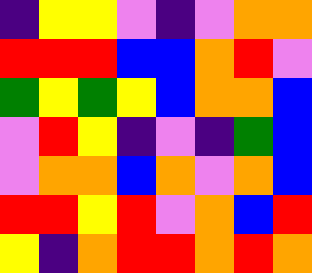[["indigo", "yellow", "yellow", "violet", "indigo", "violet", "orange", "orange"], ["red", "red", "red", "blue", "blue", "orange", "red", "violet"], ["green", "yellow", "green", "yellow", "blue", "orange", "orange", "blue"], ["violet", "red", "yellow", "indigo", "violet", "indigo", "green", "blue"], ["violet", "orange", "orange", "blue", "orange", "violet", "orange", "blue"], ["red", "red", "yellow", "red", "violet", "orange", "blue", "red"], ["yellow", "indigo", "orange", "red", "red", "orange", "red", "orange"]]